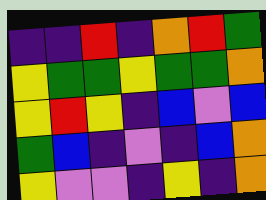[["indigo", "indigo", "red", "indigo", "orange", "red", "green"], ["yellow", "green", "green", "yellow", "green", "green", "orange"], ["yellow", "red", "yellow", "indigo", "blue", "violet", "blue"], ["green", "blue", "indigo", "violet", "indigo", "blue", "orange"], ["yellow", "violet", "violet", "indigo", "yellow", "indigo", "orange"]]